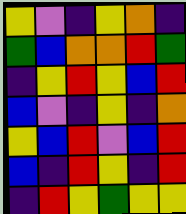[["yellow", "violet", "indigo", "yellow", "orange", "indigo"], ["green", "blue", "orange", "orange", "red", "green"], ["indigo", "yellow", "red", "yellow", "blue", "red"], ["blue", "violet", "indigo", "yellow", "indigo", "orange"], ["yellow", "blue", "red", "violet", "blue", "red"], ["blue", "indigo", "red", "yellow", "indigo", "red"], ["indigo", "red", "yellow", "green", "yellow", "yellow"]]